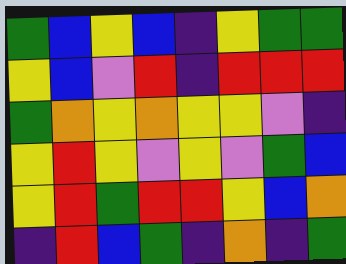[["green", "blue", "yellow", "blue", "indigo", "yellow", "green", "green"], ["yellow", "blue", "violet", "red", "indigo", "red", "red", "red"], ["green", "orange", "yellow", "orange", "yellow", "yellow", "violet", "indigo"], ["yellow", "red", "yellow", "violet", "yellow", "violet", "green", "blue"], ["yellow", "red", "green", "red", "red", "yellow", "blue", "orange"], ["indigo", "red", "blue", "green", "indigo", "orange", "indigo", "green"]]